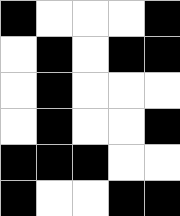[["black", "white", "white", "white", "black"], ["white", "black", "white", "black", "black"], ["white", "black", "white", "white", "white"], ["white", "black", "white", "white", "black"], ["black", "black", "black", "white", "white"], ["black", "white", "white", "black", "black"]]